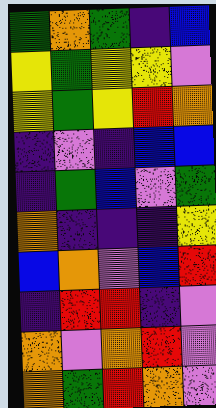[["green", "orange", "green", "indigo", "blue"], ["yellow", "green", "yellow", "yellow", "violet"], ["yellow", "green", "yellow", "red", "orange"], ["indigo", "violet", "indigo", "blue", "blue"], ["indigo", "green", "blue", "violet", "green"], ["orange", "indigo", "indigo", "indigo", "yellow"], ["blue", "orange", "violet", "blue", "red"], ["indigo", "red", "red", "indigo", "violet"], ["orange", "violet", "orange", "red", "violet"], ["orange", "green", "red", "orange", "violet"]]